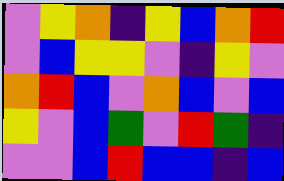[["violet", "yellow", "orange", "indigo", "yellow", "blue", "orange", "red"], ["violet", "blue", "yellow", "yellow", "violet", "indigo", "yellow", "violet"], ["orange", "red", "blue", "violet", "orange", "blue", "violet", "blue"], ["yellow", "violet", "blue", "green", "violet", "red", "green", "indigo"], ["violet", "violet", "blue", "red", "blue", "blue", "indigo", "blue"]]